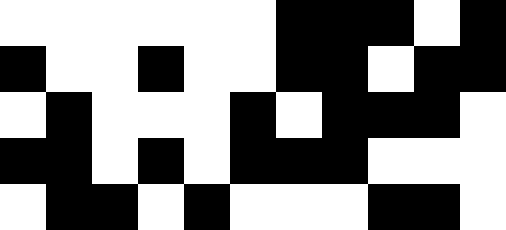[["white", "white", "white", "white", "white", "white", "black", "black", "black", "white", "black"], ["black", "white", "white", "black", "white", "white", "black", "black", "white", "black", "black"], ["white", "black", "white", "white", "white", "black", "white", "black", "black", "black", "white"], ["black", "black", "white", "black", "white", "black", "black", "black", "white", "white", "white"], ["white", "black", "black", "white", "black", "white", "white", "white", "black", "black", "white"]]